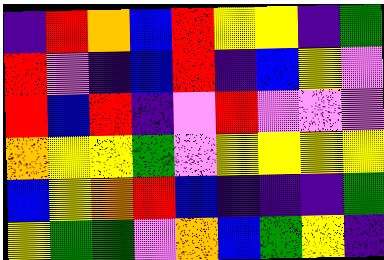[["indigo", "red", "orange", "blue", "red", "yellow", "yellow", "indigo", "green"], ["red", "violet", "indigo", "blue", "red", "indigo", "blue", "yellow", "violet"], ["red", "blue", "red", "indigo", "violet", "red", "violet", "violet", "violet"], ["orange", "yellow", "yellow", "green", "violet", "yellow", "yellow", "yellow", "yellow"], ["blue", "yellow", "orange", "red", "blue", "indigo", "indigo", "indigo", "green"], ["yellow", "green", "green", "violet", "orange", "blue", "green", "yellow", "indigo"]]